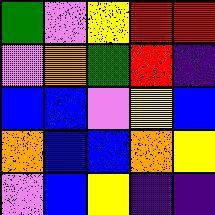[["green", "violet", "yellow", "red", "red"], ["violet", "orange", "green", "red", "indigo"], ["blue", "blue", "violet", "yellow", "blue"], ["orange", "blue", "blue", "orange", "yellow"], ["violet", "blue", "yellow", "indigo", "indigo"]]